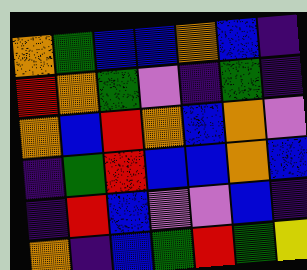[["orange", "green", "blue", "blue", "orange", "blue", "indigo"], ["red", "orange", "green", "violet", "indigo", "green", "indigo"], ["orange", "blue", "red", "orange", "blue", "orange", "violet"], ["indigo", "green", "red", "blue", "blue", "orange", "blue"], ["indigo", "red", "blue", "violet", "violet", "blue", "indigo"], ["orange", "indigo", "blue", "green", "red", "green", "yellow"]]